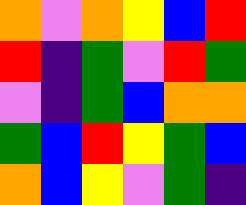[["orange", "violet", "orange", "yellow", "blue", "red"], ["red", "indigo", "green", "violet", "red", "green"], ["violet", "indigo", "green", "blue", "orange", "orange"], ["green", "blue", "red", "yellow", "green", "blue"], ["orange", "blue", "yellow", "violet", "green", "indigo"]]